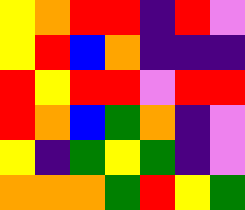[["yellow", "orange", "red", "red", "indigo", "red", "violet"], ["yellow", "red", "blue", "orange", "indigo", "indigo", "indigo"], ["red", "yellow", "red", "red", "violet", "red", "red"], ["red", "orange", "blue", "green", "orange", "indigo", "violet"], ["yellow", "indigo", "green", "yellow", "green", "indigo", "violet"], ["orange", "orange", "orange", "green", "red", "yellow", "green"]]